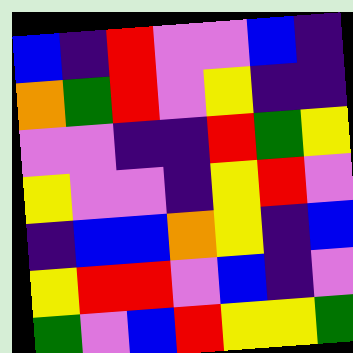[["blue", "indigo", "red", "violet", "violet", "blue", "indigo"], ["orange", "green", "red", "violet", "yellow", "indigo", "indigo"], ["violet", "violet", "indigo", "indigo", "red", "green", "yellow"], ["yellow", "violet", "violet", "indigo", "yellow", "red", "violet"], ["indigo", "blue", "blue", "orange", "yellow", "indigo", "blue"], ["yellow", "red", "red", "violet", "blue", "indigo", "violet"], ["green", "violet", "blue", "red", "yellow", "yellow", "green"]]